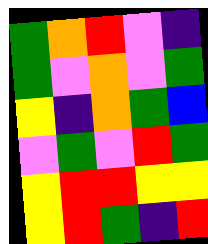[["green", "orange", "red", "violet", "indigo"], ["green", "violet", "orange", "violet", "green"], ["yellow", "indigo", "orange", "green", "blue"], ["violet", "green", "violet", "red", "green"], ["yellow", "red", "red", "yellow", "yellow"], ["yellow", "red", "green", "indigo", "red"]]